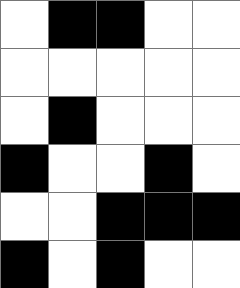[["white", "black", "black", "white", "white"], ["white", "white", "white", "white", "white"], ["white", "black", "white", "white", "white"], ["black", "white", "white", "black", "white"], ["white", "white", "black", "black", "black"], ["black", "white", "black", "white", "white"]]